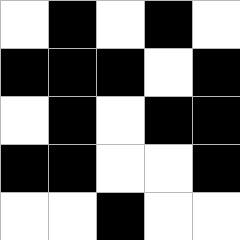[["white", "black", "white", "black", "white"], ["black", "black", "black", "white", "black"], ["white", "black", "white", "black", "black"], ["black", "black", "white", "white", "black"], ["white", "white", "black", "white", "white"]]